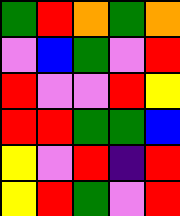[["green", "red", "orange", "green", "orange"], ["violet", "blue", "green", "violet", "red"], ["red", "violet", "violet", "red", "yellow"], ["red", "red", "green", "green", "blue"], ["yellow", "violet", "red", "indigo", "red"], ["yellow", "red", "green", "violet", "red"]]